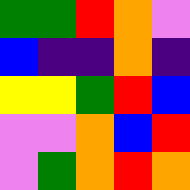[["green", "green", "red", "orange", "violet"], ["blue", "indigo", "indigo", "orange", "indigo"], ["yellow", "yellow", "green", "red", "blue"], ["violet", "violet", "orange", "blue", "red"], ["violet", "green", "orange", "red", "orange"]]